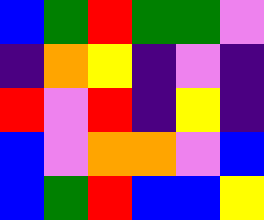[["blue", "green", "red", "green", "green", "violet"], ["indigo", "orange", "yellow", "indigo", "violet", "indigo"], ["red", "violet", "red", "indigo", "yellow", "indigo"], ["blue", "violet", "orange", "orange", "violet", "blue"], ["blue", "green", "red", "blue", "blue", "yellow"]]